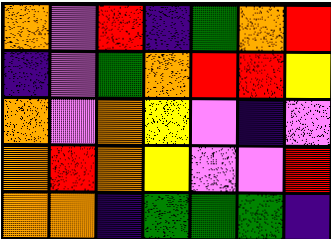[["orange", "violet", "red", "indigo", "green", "orange", "red"], ["indigo", "violet", "green", "orange", "red", "red", "yellow"], ["orange", "violet", "orange", "yellow", "violet", "indigo", "violet"], ["orange", "red", "orange", "yellow", "violet", "violet", "red"], ["orange", "orange", "indigo", "green", "green", "green", "indigo"]]